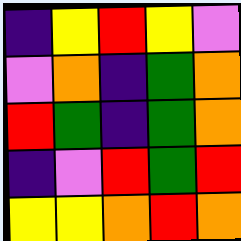[["indigo", "yellow", "red", "yellow", "violet"], ["violet", "orange", "indigo", "green", "orange"], ["red", "green", "indigo", "green", "orange"], ["indigo", "violet", "red", "green", "red"], ["yellow", "yellow", "orange", "red", "orange"]]